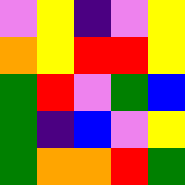[["violet", "yellow", "indigo", "violet", "yellow"], ["orange", "yellow", "red", "red", "yellow"], ["green", "red", "violet", "green", "blue"], ["green", "indigo", "blue", "violet", "yellow"], ["green", "orange", "orange", "red", "green"]]